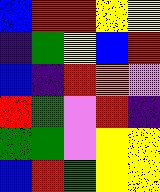[["blue", "red", "red", "yellow", "yellow"], ["indigo", "green", "yellow", "blue", "red"], ["blue", "indigo", "red", "orange", "violet"], ["red", "green", "violet", "red", "indigo"], ["green", "green", "violet", "yellow", "yellow"], ["blue", "red", "green", "yellow", "yellow"]]